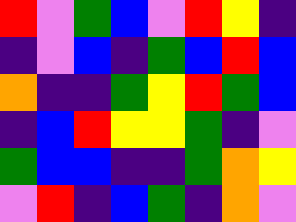[["red", "violet", "green", "blue", "violet", "red", "yellow", "indigo"], ["indigo", "violet", "blue", "indigo", "green", "blue", "red", "blue"], ["orange", "indigo", "indigo", "green", "yellow", "red", "green", "blue"], ["indigo", "blue", "red", "yellow", "yellow", "green", "indigo", "violet"], ["green", "blue", "blue", "indigo", "indigo", "green", "orange", "yellow"], ["violet", "red", "indigo", "blue", "green", "indigo", "orange", "violet"]]